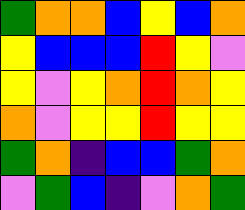[["green", "orange", "orange", "blue", "yellow", "blue", "orange"], ["yellow", "blue", "blue", "blue", "red", "yellow", "violet"], ["yellow", "violet", "yellow", "orange", "red", "orange", "yellow"], ["orange", "violet", "yellow", "yellow", "red", "yellow", "yellow"], ["green", "orange", "indigo", "blue", "blue", "green", "orange"], ["violet", "green", "blue", "indigo", "violet", "orange", "green"]]